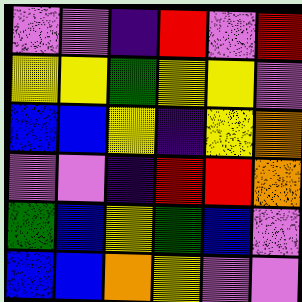[["violet", "violet", "indigo", "red", "violet", "red"], ["yellow", "yellow", "green", "yellow", "yellow", "violet"], ["blue", "blue", "yellow", "indigo", "yellow", "orange"], ["violet", "violet", "indigo", "red", "red", "orange"], ["green", "blue", "yellow", "green", "blue", "violet"], ["blue", "blue", "orange", "yellow", "violet", "violet"]]